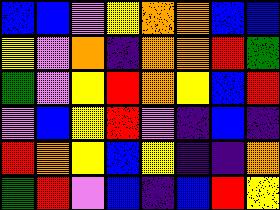[["blue", "blue", "violet", "yellow", "orange", "orange", "blue", "blue"], ["yellow", "violet", "orange", "indigo", "orange", "orange", "red", "green"], ["green", "violet", "yellow", "red", "orange", "yellow", "blue", "red"], ["violet", "blue", "yellow", "red", "violet", "indigo", "blue", "indigo"], ["red", "orange", "yellow", "blue", "yellow", "indigo", "indigo", "orange"], ["green", "red", "violet", "blue", "indigo", "blue", "red", "yellow"]]